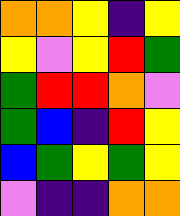[["orange", "orange", "yellow", "indigo", "yellow"], ["yellow", "violet", "yellow", "red", "green"], ["green", "red", "red", "orange", "violet"], ["green", "blue", "indigo", "red", "yellow"], ["blue", "green", "yellow", "green", "yellow"], ["violet", "indigo", "indigo", "orange", "orange"]]